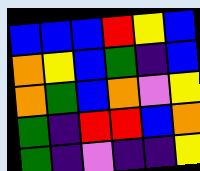[["blue", "blue", "blue", "red", "yellow", "blue"], ["orange", "yellow", "blue", "green", "indigo", "blue"], ["orange", "green", "blue", "orange", "violet", "yellow"], ["green", "indigo", "red", "red", "blue", "orange"], ["green", "indigo", "violet", "indigo", "indigo", "yellow"]]